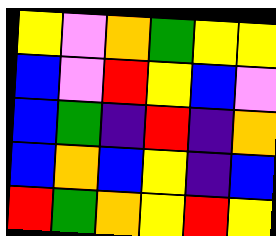[["yellow", "violet", "orange", "green", "yellow", "yellow"], ["blue", "violet", "red", "yellow", "blue", "violet"], ["blue", "green", "indigo", "red", "indigo", "orange"], ["blue", "orange", "blue", "yellow", "indigo", "blue"], ["red", "green", "orange", "yellow", "red", "yellow"]]